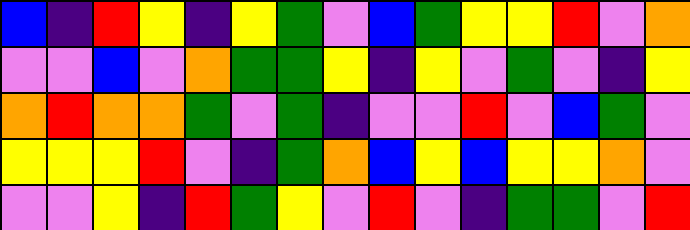[["blue", "indigo", "red", "yellow", "indigo", "yellow", "green", "violet", "blue", "green", "yellow", "yellow", "red", "violet", "orange"], ["violet", "violet", "blue", "violet", "orange", "green", "green", "yellow", "indigo", "yellow", "violet", "green", "violet", "indigo", "yellow"], ["orange", "red", "orange", "orange", "green", "violet", "green", "indigo", "violet", "violet", "red", "violet", "blue", "green", "violet"], ["yellow", "yellow", "yellow", "red", "violet", "indigo", "green", "orange", "blue", "yellow", "blue", "yellow", "yellow", "orange", "violet"], ["violet", "violet", "yellow", "indigo", "red", "green", "yellow", "violet", "red", "violet", "indigo", "green", "green", "violet", "red"]]